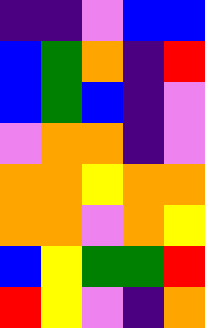[["indigo", "indigo", "violet", "blue", "blue"], ["blue", "green", "orange", "indigo", "red"], ["blue", "green", "blue", "indigo", "violet"], ["violet", "orange", "orange", "indigo", "violet"], ["orange", "orange", "yellow", "orange", "orange"], ["orange", "orange", "violet", "orange", "yellow"], ["blue", "yellow", "green", "green", "red"], ["red", "yellow", "violet", "indigo", "orange"]]